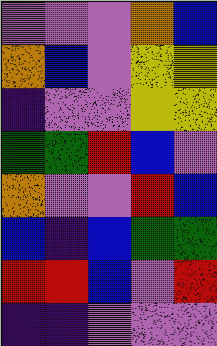[["violet", "violet", "violet", "orange", "blue"], ["orange", "blue", "violet", "yellow", "yellow"], ["indigo", "violet", "violet", "yellow", "yellow"], ["green", "green", "red", "blue", "violet"], ["orange", "violet", "violet", "red", "blue"], ["blue", "indigo", "blue", "green", "green"], ["red", "red", "blue", "violet", "red"], ["indigo", "indigo", "violet", "violet", "violet"]]